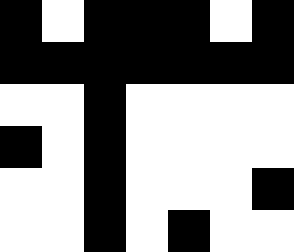[["black", "white", "black", "black", "black", "white", "black"], ["black", "black", "black", "black", "black", "black", "black"], ["white", "white", "black", "white", "white", "white", "white"], ["black", "white", "black", "white", "white", "white", "white"], ["white", "white", "black", "white", "white", "white", "black"], ["white", "white", "black", "white", "black", "white", "white"]]